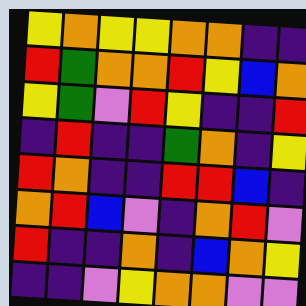[["yellow", "orange", "yellow", "yellow", "orange", "orange", "indigo", "indigo"], ["red", "green", "orange", "orange", "red", "yellow", "blue", "orange"], ["yellow", "green", "violet", "red", "yellow", "indigo", "indigo", "red"], ["indigo", "red", "indigo", "indigo", "green", "orange", "indigo", "yellow"], ["red", "orange", "indigo", "indigo", "red", "red", "blue", "indigo"], ["orange", "red", "blue", "violet", "indigo", "orange", "red", "violet"], ["red", "indigo", "indigo", "orange", "indigo", "blue", "orange", "yellow"], ["indigo", "indigo", "violet", "yellow", "orange", "orange", "violet", "violet"]]